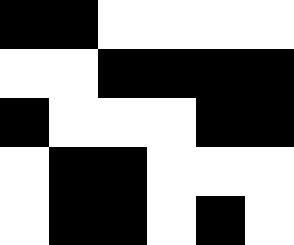[["black", "black", "white", "white", "white", "white"], ["white", "white", "black", "black", "black", "black"], ["black", "white", "white", "white", "black", "black"], ["white", "black", "black", "white", "white", "white"], ["white", "black", "black", "white", "black", "white"]]